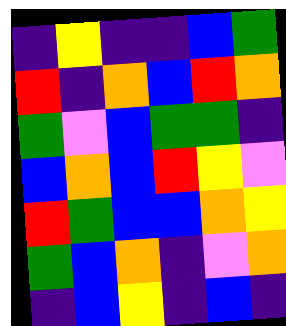[["indigo", "yellow", "indigo", "indigo", "blue", "green"], ["red", "indigo", "orange", "blue", "red", "orange"], ["green", "violet", "blue", "green", "green", "indigo"], ["blue", "orange", "blue", "red", "yellow", "violet"], ["red", "green", "blue", "blue", "orange", "yellow"], ["green", "blue", "orange", "indigo", "violet", "orange"], ["indigo", "blue", "yellow", "indigo", "blue", "indigo"]]